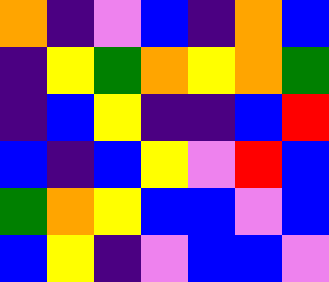[["orange", "indigo", "violet", "blue", "indigo", "orange", "blue"], ["indigo", "yellow", "green", "orange", "yellow", "orange", "green"], ["indigo", "blue", "yellow", "indigo", "indigo", "blue", "red"], ["blue", "indigo", "blue", "yellow", "violet", "red", "blue"], ["green", "orange", "yellow", "blue", "blue", "violet", "blue"], ["blue", "yellow", "indigo", "violet", "blue", "blue", "violet"]]